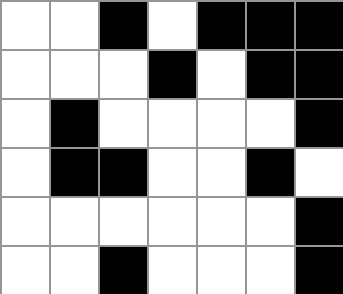[["white", "white", "black", "white", "black", "black", "black"], ["white", "white", "white", "black", "white", "black", "black"], ["white", "black", "white", "white", "white", "white", "black"], ["white", "black", "black", "white", "white", "black", "white"], ["white", "white", "white", "white", "white", "white", "black"], ["white", "white", "black", "white", "white", "white", "black"]]